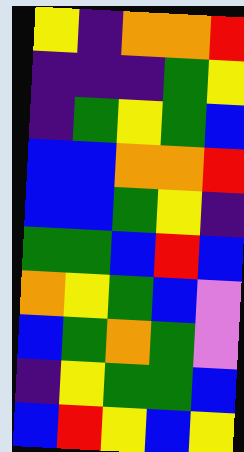[["yellow", "indigo", "orange", "orange", "red"], ["indigo", "indigo", "indigo", "green", "yellow"], ["indigo", "green", "yellow", "green", "blue"], ["blue", "blue", "orange", "orange", "red"], ["blue", "blue", "green", "yellow", "indigo"], ["green", "green", "blue", "red", "blue"], ["orange", "yellow", "green", "blue", "violet"], ["blue", "green", "orange", "green", "violet"], ["indigo", "yellow", "green", "green", "blue"], ["blue", "red", "yellow", "blue", "yellow"]]